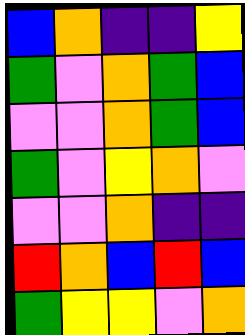[["blue", "orange", "indigo", "indigo", "yellow"], ["green", "violet", "orange", "green", "blue"], ["violet", "violet", "orange", "green", "blue"], ["green", "violet", "yellow", "orange", "violet"], ["violet", "violet", "orange", "indigo", "indigo"], ["red", "orange", "blue", "red", "blue"], ["green", "yellow", "yellow", "violet", "orange"]]